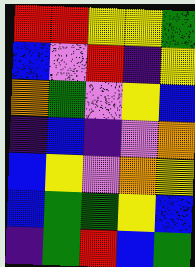[["red", "red", "yellow", "yellow", "green"], ["blue", "violet", "red", "indigo", "yellow"], ["orange", "green", "violet", "yellow", "blue"], ["indigo", "blue", "indigo", "violet", "orange"], ["blue", "yellow", "violet", "orange", "yellow"], ["blue", "green", "green", "yellow", "blue"], ["indigo", "green", "red", "blue", "green"]]